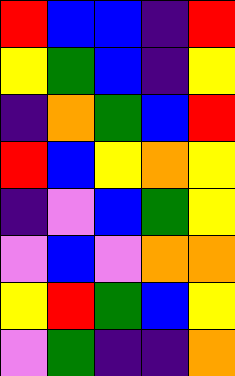[["red", "blue", "blue", "indigo", "red"], ["yellow", "green", "blue", "indigo", "yellow"], ["indigo", "orange", "green", "blue", "red"], ["red", "blue", "yellow", "orange", "yellow"], ["indigo", "violet", "blue", "green", "yellow"], ["violet", "blue", "violet", "orange", "orange"], ["yellow", "red", "green", "blue", "yellow"], ["violet", "green", "indigo", "indigo", "orange"]]